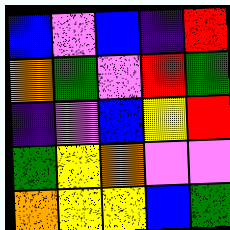[["blue", "violet", "blue", "indigo", "red"], ["orange", "green", "violet", "red", "green"], ["indigo", "violet", "blue", "yellow", "red"], ["green", "yellow", "orange", "violet", "violet"], ["orange", "yellow", "yellow", "blue", "green"]]